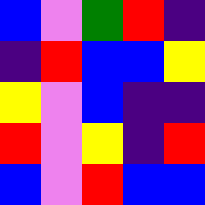[["blue", "violet", "green", "red", "indigo"], ["indigo", "red", "blue", "blue", "yellow"], ["yellow", "violet", "blue", "indigo", "indigo"], ["red", "violet", "yellow", "indigo", "red"], ["blue", "violet", "red", "blue", "blue"]]